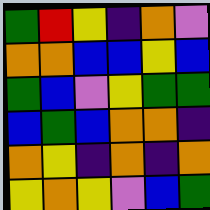[["green", "red", "yellow", "indigo", "orange", "violet"], ["orange", "orange", "blue", "blue", "yellow", "blue"], ["green", "blue", "violet", "yellow", "green", "green"], ["blue", "green", "blue", "orange", "orange", "indigo"], ["orange", "yellow", "indigo", "orange", "indigo", "orange"], ["yellow", "orange", "yellow", "violet", "blue", "green"]]